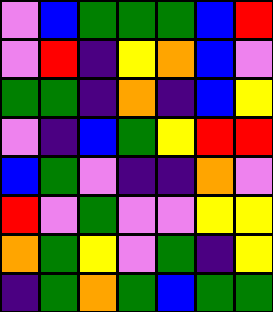[["violet", "blue", "green", "green", "green", "blue", "red"], ["violet", "red", "indigo", "yellow", "orange", "blue", "violet"], ["green", "green", "indigo", "orange", "indigo", "blue", "yellow"], ["violet", "indigo", "blue", "green", "yellow", "red", "red"], ["blue", "green", "violet", "indigo", "indigo", "orange", "violet"], ["red", "violet", "green", "violet", "violet", "yellow", "yellow"], ["orange", "green", "yellow", "violet", "green", "indigo", "yellow"], ["indigo", "green", "orange", "green", "blue", "green", "green"]]